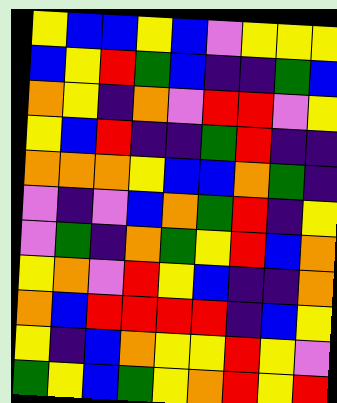[["yellow", "blue", "blue", "yellow", "blue", "violet", "yellow", "yellow", "yellow"], ["blue", "yellow", "red", "green", "blue", "indigo", "indigo", "green", "blue"], ["orange", "yellow", "indigo", "orange", "violet", "red", "red", "violet", "yellow"], ["yellow", "blue", "red", "indigo", "indigo", "green", "red", "indigo", "indigo"], ["orange", "orange", "orange", "yellow", "blue", "blue", "orange", "green", "indigo"], ["violet", "indigo", "violet", "blue", "orange", "green", "red", "indigo", "yellow"], ["violet", "green", "indigo", "orange", "green", "yellow", "red", "blue", "orange"], ["yellow", "orange", "violet", "red", "yellow", "blue", "indigo", "indigo", "orange"], ["orange", "blue", "red", "red", "red", "red", "indigo", "blue", "yellow"], ["yellow", "indigo", "blue", "orange", "yellow", "yellow", "red", "yellow", "violet"], ["green", "yellow", "blue", "green", "yellow", "orange", "red", "yellow", "red"]]